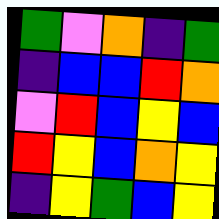[["green", "violet", "orange", "indigo", "green"], ["indigo", "blue", "blue", "red", "orange"], ["violet", "red", "blue", "yellow", "blue"], ["red", "yellow", "blue", "orange", "yellow"], ["indigo", "yellow", "green", "blue", "yellow"]]